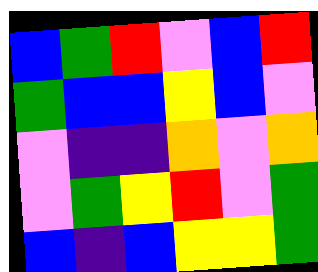[["blue", "green", "red", "violet", "blue", "red"], ["green", "blue", "blue", "yellow", "blue", "violet"], ["violet", "indigo", "indigo", "orange", "violet", "orange"], ["violet", "green", "yellow", "red", "violet", "green"], ["blue", "indigo", "blue", "yellow", "yellow", "green"]]